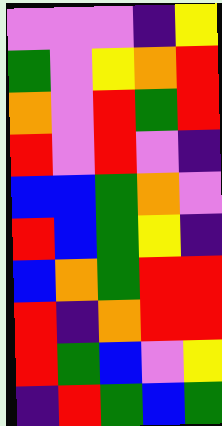[["violet", "violet", "violet", "indigo", "yellow"], ["green", "violet", "yellow", "orange", "red"], ["orange", "violet", "red", "green", "red"], ["red", "violet", "red", "violet", "indigo"], ["blue", "blue", "green", "orange", "violet"], ["red", "blue", "green", "yellow", "indigo"], ["blue", "orange", "green", "red", "red"], ["red", "indigo", "orange", "red", "red"], ["red", "green", "blue", "violet", "yellow"], ["indigo", "red", "green", "blue", "green"]]